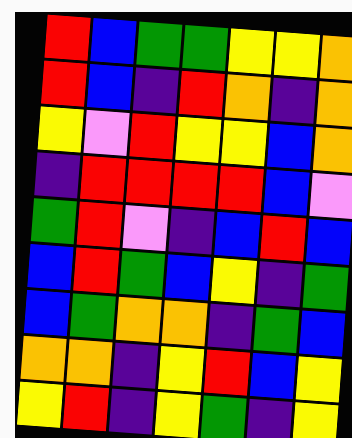[["red", "blue", "green", "green", "yellow", "yellow", "orange"], ["red", "blue", "indigo", "red", "orange", "indigo", "orange"], ["yellow", "violet", "red", "yellow", "yellow", "blue", "orange"], ["indigo", "red", "red", "red", "red", "blue", "violet"], ["green", "red", "violet", "indigo", "blue", "red", "blue"], ["blue", "red", "green", "blue", "yellow", "indigo", "green"], ["blue", "green", "orange", "orange", "indigo", "green", "blue"], ["orange", "orange", "indigo", "yellow", "red", "blue", "yellow"], ["yellow", "red", "indigo", "yellow", "green", "indigo", "yellow"]]